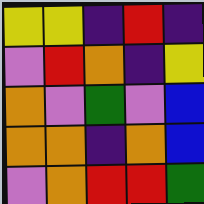[["yellow", "yellow", "indigo", "red", "indigo"], ["violet", "red", "orange", "indigo", "yellow"], ["orange", "violet", "green", "violet", "blue"], ["orange", "orange", "indigo", "orange", "blue"], ["violet", "orange", "red", "red", "green"]]